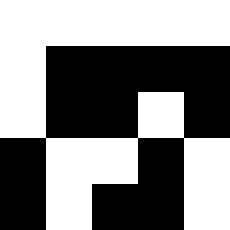[["white", "white", "white", "white", "white"], ["white", "black", "black", "black", "black"], ["white", "black", "black", "white", "black"], ["black", "white", "white", "black", "white"], ["black", "white", "black", "black", "white"]]